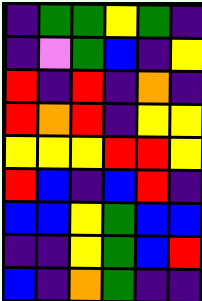[["indigo", "green", "green", "yellow", "green", "indigo"], ["indigo", "violet", "green", "blue", "indigo", "yellow"], ["red", "indigo", "red", "indigo", "orange", "indigo"], ["red", "orange", "red", "indigo", "yellow", "yellow"], ["yellow", "yellow", "yellow", "red", "red", "yellow"], ["red", "blue", "indigo", "blue", "red", "indigo"], ["blue", "blue", "yellow", "green", "blue", "blue"], ["indigo", "indigo", "yellow", "green", "blue", "red"], ["blue", "indigo", "orange", "green", "indigo", "indigo"]]